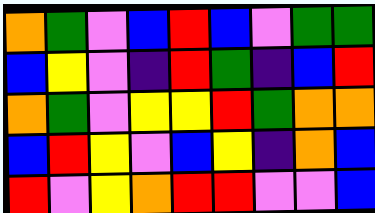[["orange", "green", "violet", "blue", "red", "blue", "violet", "green", "green"], ["blue", "yellow", "violet", "indigo", "red", "green", "indigo", "blue", "red"], ["orange", "green", "violet", "yellow", "yellow", "red", "green", "orange", "orange"], ["blue", "red", "yellow", "violet", "blue", "yellow", "indigo", "orange", "blue"], ["red", "violet", "yellow", "orange", "red", "red", "violet", "violet", "blue"]]